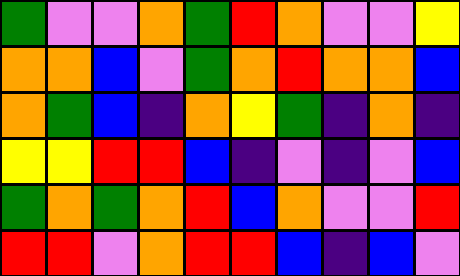[["green", "violet", "violet", "orange", "green", "red", "orange", "violet", "violet", "yellow"], ["orange", "orange", "blue", "violet", "green", "orange", "red", "orange", "orange", "blue"], ["orange", "green", "blue", "indigo", "orange", "yellow", "green", "indigo", "orange", "indigo"], ["yellow", "yellow", "red", "red", "blue", "indigo", "violet", "indigo", "violet", "blue"], ["green", "orange", "green", "orange", "red", "blue", "orange", "violet", "violet", "red"], ["red", "red", "violet", "orange", "red", "red", "blue", "indigo", "blue", "violet"]]